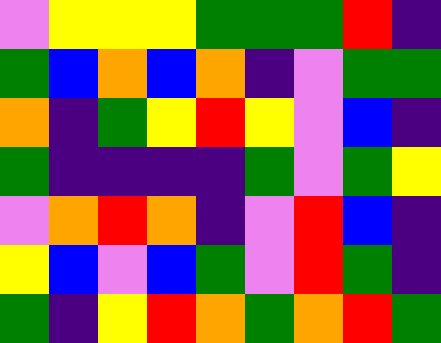[["violet", "yellow", "yellow", "yellow", "green", "green", "green", "red", "indigo"], ["green", "blue", "orange", "blue", "orange", "indigo", "violet", "green", "green"], ["orange", "indigo", "green", "yellow", "red", "yellow", "violet", "blue", "indigo"], ["green", "indigo", "indigo", "indigo", "indigo", "green", "violet", "green", "yellow"], ["violet", "orange", "red", "orange", "indigo", "violet", "red", "blue", "indigo"], ["yellow", "blue", "violet", "blue", "green", "violet", "red", "green", "indigo"], ["green", "indigo", "yellow", "red", "orange", "green", "orange", "red", "green"]]